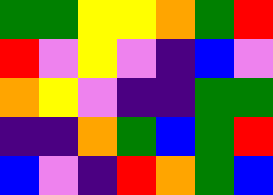[["green", "green", "yellow", "yellow", "orange", "green", "red"], ["red", "violet", "yellow", "violet", "indigo", "blue", "violet"], ["orange", "yellow", "violet", "indigo", "indigo", "green", "green"], ["indigo", "indigo", "orange", "green", "blue", "green", "red"], ["blue", "violet", "indigo", "red", "orange", "green", "blue"]]